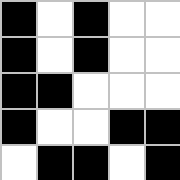[["black", "white", "black", "white", "white"], ["black", "white", "black", "white", "white"], ["black", "black", "white", "white", "white"], ["black", "white", "white", "black", "black"], ["white", "black", "black", "white", "black"]]